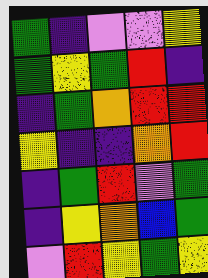[["green", "indigo", "violet", "violet", "yellow"], ["green", "yellow", "green", "red", "indigo"], ["indigo", "green", "orange", "red", "red"], ["yellow", "indigo", "indigo", "orange", "red"], ["indigo", "green", "red", "violet", "green"], ["indigo", "yellow", "orange", "blue", "green"], ["violet", "red", "yellow", "green", "yellow"]]